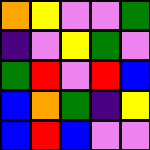[["orange", "yellow", "violet", "violet", "green"], ["indigo", "violet", "yellow", "green", "violet"], ["green", "red", "violet", "red", "blue"], ["blue", "orange", "green", "indigo", "yellow"], ["blue", "red", "blue", "violet", "violet"]]